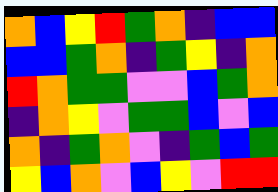[["orange", "blue", "yellow", "red", "green", "orange", "indigo", "blue", "blue"], ["blue", "blue", "green", "orange", "indigo", "green", "yellow", "indigo", "orange"], ["red", "orange", "green", "green", "violet", "violet", "blue", "green", "orange"], ["indigo", "orange", "yellow", "violet", "green", "green", "blue", "violet", "blue"], ["orange", "indigo", "green", "orange", "violet", "indigo", "green", "blue", "green"], ["yellow", "blue", "orange", "violet", "blue", "yellow", "violet", "red", "red"]]